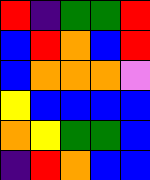[["red", "indigo", "green", "green", "red"], ["blue", "red", "orange", "blue", "red"], ["blue", "orange", "orange", "orange", "violet"], ["yellow", "blue", "blue", "blue", "blue"], ["orange", "yellow", "green", "green", "blue"], ["indigo", "red", "orange", "blue", "blue"]]